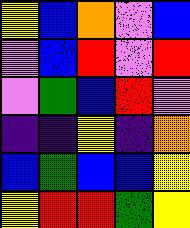[["yellow", "blue", "orange", "violet", "blue"], ["violet", "blue", "red", "violet", "red"], ["violet", "green", "blue", "red", "violet"], ["indigo", "indigo", "yellow", "indigo", "orange"], ["blue", "green", "blue", "blue", "yellow"], ["yellow", "red", "red", "green", "yellow"]]